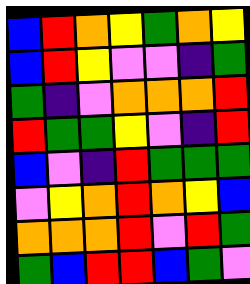[["blue", "red", "orange", "yellow", "green", "orange", "yellow"], ["blue", "red", "yellow", "violet", "violet", "indigo", "green"], ["green", "indigo", "violet", "orange", "orange", "orange", "red"], ["red", "green", "green", "yellow", "violet", "indigo", "red"], ["blue", "violet", "indigo", "red", "green", "green", "green"], ["violet", "yellow", "orange", "red", "orange", "yellow", "blue"], ["orange", "orange", "orange", "red", "violet", "red", "green"], ["green", "blue", "red", "red", "blue", "green", "violet"]]